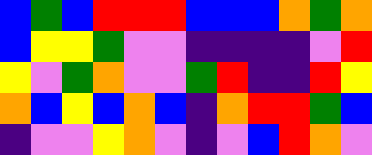[["blue", "green", "blue", "red", "red", "red", "blue", "blue", "blue", "orange", "green", "orange"], ["blue", "yellow", "yellow", "green", "violet", "violet", "indigo", "indigo", "indigo", "indigo", "violet", "red"], ["yellow", "violet", "green", "orange", "violet", "violet", "green", "red", "indigo", "indigo", "red", "yellow"], ["orange", "blue", "yellow", "blue", "orange", "blue", "indigo", "orange", "red", "red", "green", "blue"], ["indigo", "violet", "violet", "yellow", "orange", "violet", "indigo", "violet", "blue", "red", "orange", "violet"]]